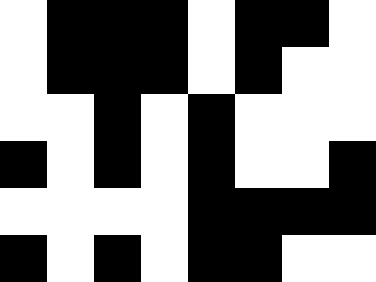[["white", "black", "black", "black", "white", "black", "black", "white"], ["white", "black", "black", "black", "white", "black", "white", "white"], ["white", "white", "black", "white", "black", "white", "white", "white"], ["black", "white", "black", "white", "black", "white", "white", "black"], ["white", "white", "white", "white", "black", "black", "black", "black"], ["black", "white", "black", "white", "black", "black", "white", "white"]]